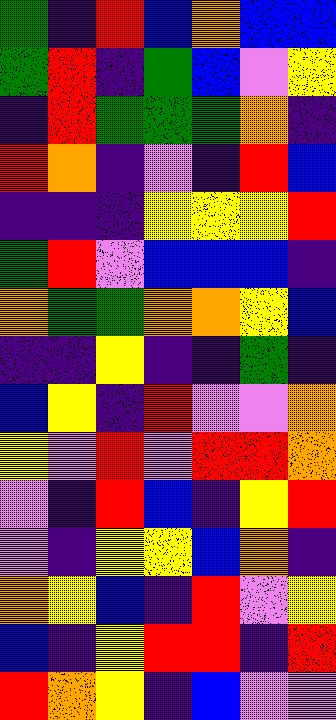[["green", "indigo", "red", "blue", "orange", "blue", "blue"], ["green", "red", "indigo", "green", "blue", "violet", "yellow"], ["indigo", "red", "green", "green", "green", "orange", "indigo"], ["red", "orange", "indigo", "violet", "indigo", "red", "blue"], ["indigo", "indigo", "indigo", "yellow", "yellow", "yellow", "red"], ["green", "red", "violet", "blue", "blue", "blue", "indigo"], ["orange", "green", "green", "orange", "orange", "yellow", "blue"], ["indigo", "indigo", "yellow", "indigo", "indigo", "green", "indigo"], ["blue", "yellow", "indigo", "red", "violet", "violet", "orange"], ["yellow", "violet", "red", "violet", "red", "red", "orange"], ["violet", "indigo", "red", "blue", "indigo", "yellow", "red"], ["violet", "indigo", "yellow", "yellow", "blue", "orange", "indigo"], ["orange", "yellow", "blue", "indigo", "red", "violet", "yellow"], ["blue", "indigo", "yellow", "red", "red", "indigo", "red"], ["red", "orange", "yellow", "indigo", "blue", "violet", "violet"]]